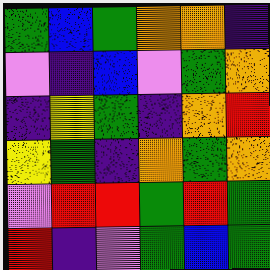[["green", "blue", "green", "orange", "orange", "indigo"], ["violet", "indigo", "blue", "violet", "green", "orange"], ["indigo", "yellow", "green", "indigo", "orange", "red"], ["yellow", "green", "indigo", "orange", "green", "orange"], ["violet", "red", "red", "green", "red", "green"], ["red", "indigo", "violet", "green", "blue", "green"]]